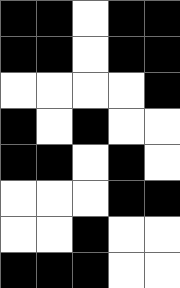[["black", "black", "white", "black", "black"], ["black", "black", "white", "black", "black"], ["white", "white", "white", "white", "black"], ["black", "white", "black", "white", "white"], ["black", "black", "white", "black", "white"], ["white", "white", "white", "black", "black"], ["white", "white", "black", "white", "white"], ["black", "black", "black", "white", "white"]]